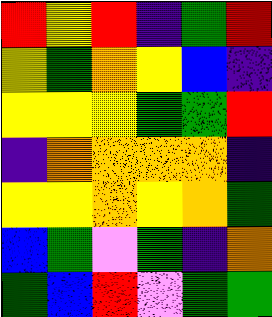[["red", "yellow", "red", "indigo", "green", "red"], ["yellow", "green", "orange", "yellow", "blue", "indigo"], ["yellow", "yellow", "yellow", "green", "green", "red"], ["indigo", "orange", "orange", "orange", "orange", "indigo"], ["yellow", "yellow", "orange", "yellow", "orange", "green"], ["blue", "green", "violet", "green", "indigo", "orange"], ["green", "blue", "red", "violet", "green", "green"]]